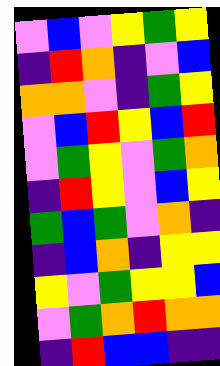[["violet", "blue", "violet", "yellow", "green", "yellow"], ["indigo", "red", "orange", "indigo", "violet", "blue"], ["orange", "orange", "violet", "indigo", "green", "yellow"], ["violet", "blue", "red", "yellow", "blue", "red"], ["violet", "green", "yellow", "violet", "green", "orange"], ["indigo", "red", "yellow", "violet", "blue", "yellow"], ["green", "blue", "green", "violet", "orange", "indigo"], ["indigo", "blue", "orange", "indigo", "yellow", "yellow"], ["yellow", "violet", "green", "yellow", "yellow", "blue"], ["violet", "green", "orange", "red", "orange", "orange"], ["indigo", "red", "blue", "blue", "indigo", "indigo"]]